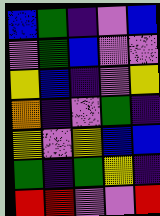[["blue", "green", "indigo", "violet", "blue"], ["violet", "green", "blue", "violet", "violet"], ["yellow", "blue", "indigo", "violet", "yellow"], ["orange", "indigo", "violet", "green", "indigo"], ["yellow", "violet", "yellow", "blue", "blue"], ["green", "indigo", "green", "yellow", "indigo"], ["red", "red", "violet", "violet", "red"]]